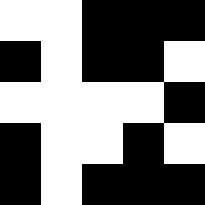[["white", "white", "black", "black", "black"], ["black", "white", "black", "black", "white"], ["white", "white", "white", "white", "black"], ["black", "white", "white", "black", "white"], ["black", "white", "black", "black", "black"]]